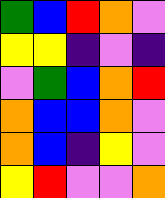[["green", "blue", "red", "orange", "violet"], ["yellow", "yellow", "indigo", "violet", "indigo"], ["violet", "green", "blue", "orange", "red"], ["orange", "blue", "blue", "orange", "violet"], ["orange", "blue", "indigo", "yellow", "violet"], ["yellow", "red", "violet", "violet", "orange"]]